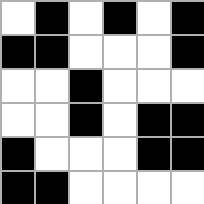[["white", "black", "white", "black", "white", "black"], ["black", "black", "white", "white", "white", "black"], ["white", "white", "black", "white", "white", "white"], ["white", "white", "black", "white", "black", "black"], ["black", "white", "white", "white", "black", "black"], ["black", "black", "white", "white", "white", "white"]]